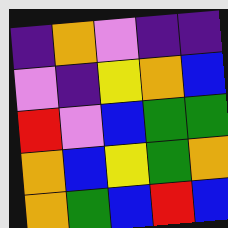[["indigo", "orange", "violet", "indigo", "indigo"], ["violet", "indigo", "yellow", "orange", "blue"], ["red", "violet", "blue", "green", "green"], ["orange", "blue", "yellow", "green", "orange"], ["orange", "green", "blue", "red", "blue"]]